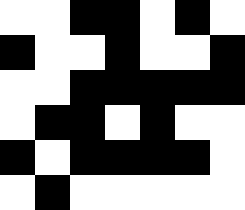[["white", "white", "black", "black", "white", "black", "white"], ["black", "white", "white", "black", "white", "white", "black"], ["white", "white", "black", "black", "black", "black", "black"], ["white", "black", "black", "white", "black", "white", "white"], ["black", "white", "black", "black", "black", "black", "white"], ["white", "black", "white", "white", "white", "white", "white"]]